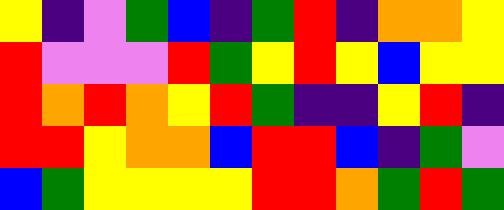[["yellow", "indigo", "violet", "green", "blue", "indigo", "green", "red", "indigo", "orange", "orange", "yellow"], ["red", "violet", "violet", "violet", "red", "green", "yellow", "red", "yellow", "blue", "yellow", "yellow"], ["red", "orange", "red", "orange", "yellow", "red", "green", "indigo", "indigo", "yellow", "red", "indigo"], ["red", "red", "yellow", "orange", "orange", "blue", "red", "red", "blue", "indigo", "green", "violet"], ["blue", "green", "yellow", "yellow", "yellow", "yellow", "red", "red", "orange", "green", "red", "green"]]